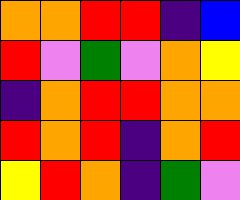[["orange", "orange", "red", "red", "indigo", "blue"], ["red", "violet", "green", "violet", "orange", "yellow"], ["indigo", "orange", "red", "red", "orange", "orange"], ["red", "orange", "red", "indigo", "orange", "red"], ["yellow", "red", "orange", "indigo", "green", "violet"]]